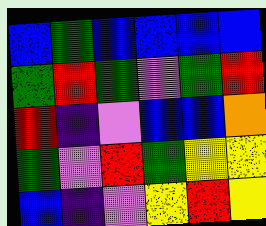[["blue", "green", "blue", "blue", "blue", "blue"], ["green", "red", "green", "violet", "green", "red"], ["red", "indigo", "violet", "blue", "blue", "orange"], ["green", "violet", "red", "green", "yellow", "yellow"], ["blue", "indigo", "violet", "yellow", "red", "yellow"]]